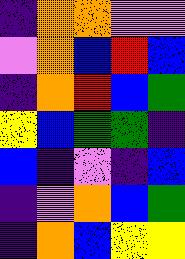[["indigo", "orange", "orange", "violet", "violet"], ["violet", "orange", "blue", "red", "blue"], ["indigo", "orange", "red", "blue", "green"], ["yellow", "blue", "green", "green", "indigo"], ["blue", "indigo", "violet", "indigo", "blue"], ["indigo", "violet", "orange", "blue", "green"], ["indigo", "orange", "blue", "yellow", "yellow"]]